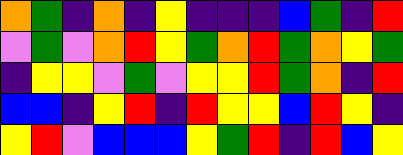[["orange", "green", "indigo", "orange", "indigo", "yellow", "indigo", "indigo", "indigo", "blue", "green", "indigo", "red"], ["violet", "green", "violet", "orange", "red", "yellow", "green", "orange", "red", "green", "orange", "yellow", "green"], ["indigo", "yellow", "yellow", "violet", "green", "violet", "yellow", "yellow", "red", "green", "orange", "indigo", "red"], ["blue", "blue", "indigo", "yellow", "red", "indigo", "red", "yellow", "yellow", "blue", "red", "yellow", "indigo"], ["yellow", "red", "violet", "blue", "blue", "blue", "yellow", "green", "red", "indigo", "red", "blue", "yellow"]]